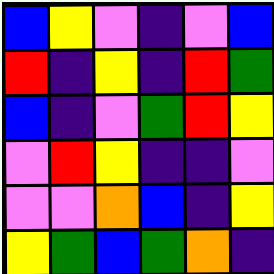[["blue", "yellow", "violet", "indigo", "violet", "blue"], ["red", "indigo", "yellow", "indigo", "red", "green"], ["blue", "indigo", "violet", "green", "red", "yellow"], ["violet", "red", "yellow", "indigo", "indigo", "violet"], ["violet", "violet", "orange", "blue", "indigo", "yellow"], ["yellow", "green", "blue", "green", "orange", "indigo"]]